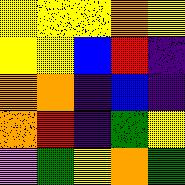[["yellow", "yellow", "yellow", "orange", "yellow"], ["yellow", "yellow", "blue", "red", "indigo"], ["orange", "orange", "indigo", "blue", "indigo"], ["orange", "red", "indigo", "green", "yellow"], ["violet", "green", "yellow", "orange", "green"]]